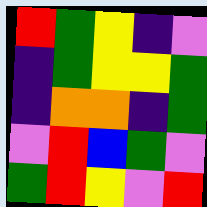[["red", "green", "yellow", "indigo", "violet"], ["indigo", "green", "yellow", "yellow", "green"], ["indigo", "orange", "orange", "indigo", "green"], ["violet", "red", "blue", "green", "violet"], ["green", "red", "yellow", "violet", "red"]]